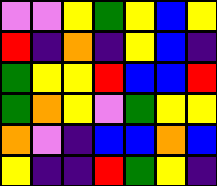[["violet", "violet", "yellow", "green", "yellow", "blue", "yellow"], ["red", "indigo", "orange", "indigo", "yellow", "blue", "indigo"], ["green", "yellow", "yellow", "red", "blue", "blue", "red"], ["green", "orange", "yellow", "violet", "green", "yellow", "yellow"], ["orange", "violet", "indigo", "blue", "blue", "orange", "blue"], ["yellow", "indigo", "indigo", "red", "green", "yellow", "indigo"]]